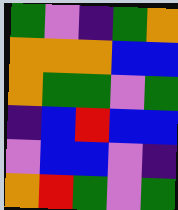[["green", "violet", "indigo", "green", "orange"], ["orange", "orange", "orange", "blue", "blue"], ["orange", "green", "green", "violet", "green"], ["indigo", "blue", "red", "blue", "blue"], ["violet", "blue", "blue", "violet", "indigo"], ["orange", "red", "green", "violet", "green"]]